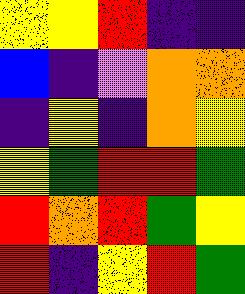[["yellow", "yellow", "red", "indigo", "indigo"], ["blue", "indigo", "violet", "orange", "orange"], ["indigo", "yellow", "indigo", "orange", "yellow"], ["yellow", "green", "red", "red", "green"], ["red", "orange", "red", "green", "yellow"], ["red", "indigo", "yellow", "red", "green"]]